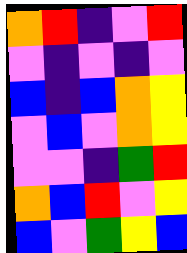[["orange", "red", "indigo", "violet", "red"], ["violet", "indigo", "violet", "indigo", "violet"], ["blue", "indigo", "blue", "orange", "yellow"], ["violet", "blue", "violet", "orange", "yellow"], ["violet", "violet", "indigo", "green", "red"], ["orange", "blue", "red", "violet", "yellow"], ["blue", "violet", "green", "yellow", "blue"]]